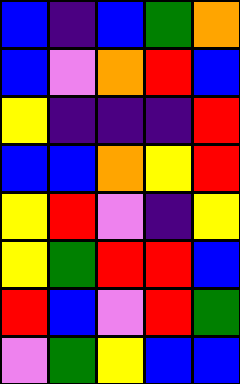[["blue", "indigo", "blue", "green", "orange"], ["blue", "violet", "orange", "red", "blue"], ["yellow", "indigo", "indigo", "indigo", "red"], ["blue", "blue", "orange", "yellow", "red"], ["yellow", "red", "violet", "indigo", "yellow"], ["yellow", "green", "red", "red", "blue"], ["red", "blue", "violet", "red", "green"], ["violet", "green", "yellow", "blue", "blue"]]